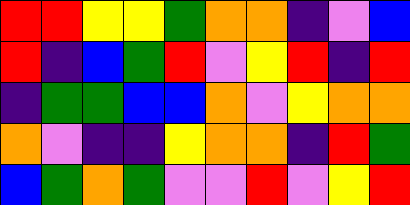[["red", "red", "yellow", "yellow", "green", "orange", "orange", "indigo", "violet", "blue"], ["red", "indigo", "blue", "green", "red", "violet", "yellow", "red", "indigo", "red"], ["indigo", "green", "green", "blue", "blue", "orange", "violet", "yellow", "orange", "orange"], ["orange", "violet", "indigo", "indigo", "yellow", "orange", "orange", "indigo", "red", "green"], ["blue", "green", "orange", "green", "violet", "violet", "red", "violet", "yellow", "red"]]